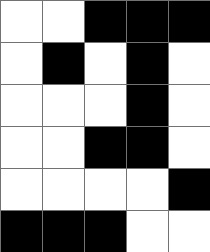[["white", "white", "black", "black", "black"], ["white", "black", "white", "black", "white"], ["white", "white", "white", "black", "white"], ["white", "white", "black", "black", "white"], ["white", "white", "white", "white", "black"], ["black", "black", "black", "white", "white"]]